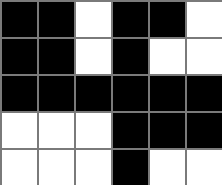[["black", "black", "white", "black", "black", "white"], ["black", "black", "white", "black", "white", "white"], ["black", "black", "black", "black", "black", "black"], ["white", "white", "white", "black", "black", "black"], ["white", "white", "white", "black", "white", "white"]]